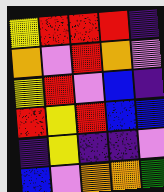[["yellow", "red", "red", "red", "indigo"], ["orange", "violet", "red", "orange", "violet"], ["yellow", "red", "violet", "blue", "indigo"], ["red", "yellow", "red", "blue", "blue"], ["indigo", "yellow", "indigo", "indigo", "violet"], ["blue", "violet", "orange", "orange", "green"]]